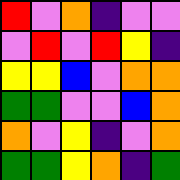[["red", "violet", "orange", "indigo", "violet", "violet"], ["violet", "red", "violet", "red", "yellow", "indigo"], ["yellow", "yellow", "blue", "violet", "orange", "orange"], ["green", "green", "violet", "violet", "blue", "orange"], ["orange", "violet", "yellow", "indigo", "violet", "orange"], ["green", "green", "yellow", "orange", "indigo", "green"]]